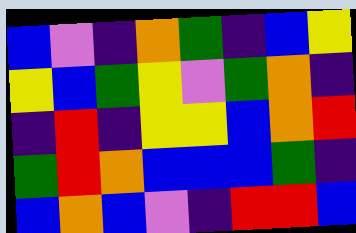[["blue", "violet", "indigo", "orange", "green", "indigo", "blue", "yellow"], ["yellow", "blue", "green", "yellow", "violet", "green", "orange", "indigo"], ["indigo", "red", "indigo", "yellow", "yellow", "blue", "orange", "red"], ["green", "red", "orange", "blue", "blue", "blue", "green", "indigo"], ["blue", "orange", "blue", "violet", "indigo", "red", "red", "blue"]]